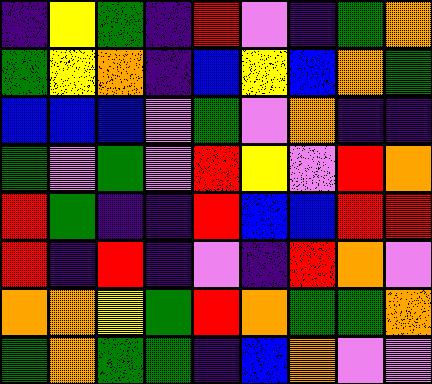[["indigo", "yellow", "green", "indigo", "red", "violet", "indigo", "green", "orange"], ["green", "yellow", "orange", "indigo", "blue", "yellow", "blue", "orange", "green"], ["blue", "blue", "blue", "violet", "green", "violet", "orange", "indigo", "indigo"], ["green", "violet", "green", "violet", "red", "yellow", "violet", "red", "orange"], ["red", "green", "indigo", "indigo", "red", "blue", "blue", "red", "red"], ["red", "indigo", "red", "indigo", "violet", "indigo", "red", "orange", "violet"], ["orange", "orange", "yellow", "green", "red", "orange", "green", "green", "orange"], ["green", "orange", "green", "green", "indigo", "blue", "orange", "violet", "violet"]]